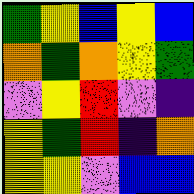[["green", "yellow", "blue", "yellow", "blue"], ["orange", "green", "orange", "yellow", "green"], ["violet", "yellow", "red", "violet", "indigo"], ["yellow", "green", "red", "indigo", "orange"], ["yellow", "yellow", "violet", "blue", "blue"]]